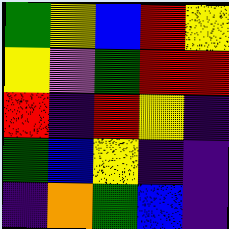[["green", "yellow", "blue", "red", "yellow"], ["yellow", "violet", "green", "red", "red"], ["red", "indigo", "red", "yellow", "indigo"], ["green", "blue", "yellow", "indigo", "indigo"], ["indigo", "orange", "green", "blue", "indigo"]]